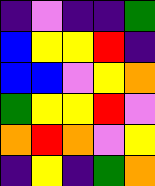[["indigo", "violet", "indigo", "indigo", "green"], ["blue", "yellow", "yellow", "red", "indigo"], ["blue", "blue", "violet", "yellow", "orange"], ["green", "yellow", "yellow", "red", "violet"], ["orange", "red", "orange", "violet", "yellow"], ["indigo", "yellow", "indigo", "green", "orange"]]